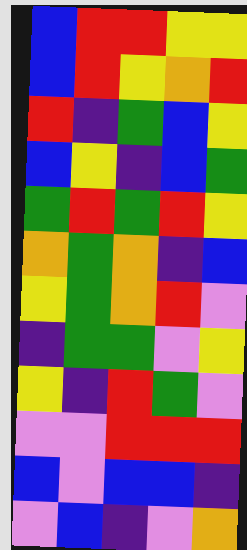[["blue", "red", "red", "yellow", "yellow"], ["blue", "red", "yellow", "orange", "red"], ["red", "indigo", "green", "blue", "yellow"], ["blue", "yellow", "indigo", "blue", "green"], ["green", "red", "green", "red", "yellow"], ["orange", "green", "orange", "indigo", "blue"], ["yellow", "green", "orange", "red", "violet"], ["indigo", "green", "green", "violet", "yellow"], ["yellow", "indigo", "red", "green", "violet"], ["violet", "violet", "red", "red", "red"], ["blue", "violet", "blue", "blue", "indigo"], ["violet", "blue", "indigo", "violet", "orange"]]